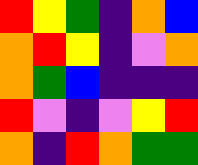[["red", "yellow", "green", "indigo", "orange", "blue"], ["orange", "red", "yellow", "indigo", "violet", "orange"], ["orange", "green", "blue", "indigo", "indigo", "indigo"], ["red", "violet", "indigo", "violet", "yellow", "red"], ["orange", "indigo", "red", "orange", "green", "green"]]